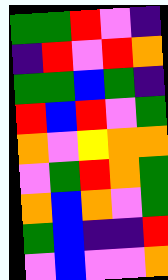[["green", "green", "red", "violet", "indigo"], ["indigo", "red", "violet", "red", "orange"], ["green", "green", "blue", "green", "indigo"], ["red", "blue", "red", "violet", "green"], ["orange", "violet", "yellow", "orange", "orange"], ["violet", "green", "red", "orange", "green"], ["orange", "blue", "orange", "violet", "green"], ["green", "blue", "indigo", "indigo", "red"], ["violet", "blue", "violet", "violet", "orange"]]